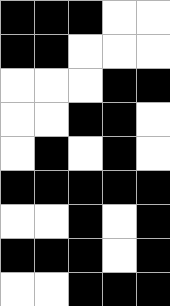[["black", "black", "black", "white", "white"], ["black", "black", "white", "white", "white"], ["white", "white", "white", "black", "black"], ["white", "white", "black", "black", "white"], ["white", "black", "white", "black", "white"], ["black", "black", "black", "black", "black"], ["white", "white", "black", "white", "black"], ["black", "black", "black", "white", "black"], ["white", "white", "black", "black", "black"]]